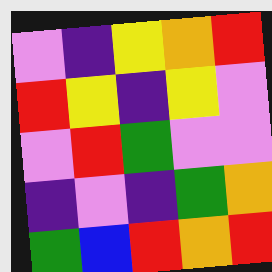[["violet", "indigo", "yellow", "orange", "red"], ["red", "yellow", "indigo", "yellow", "violet"], ["violet", "red", "green", "violet", "violet"], ["indigo", "violet", "indigo", "green", "orange"], ["green", "blue", "red", "orange", "red"]]